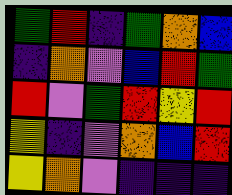[["green", "red", "indigo", "green", "orange", "blue"], ["indigo", "orange", "violet", "blue", "red", "green"], ["red", "violet", "green", "red", "yellow", "red"], ["yellow", "indigo", "violet", "orange", "blue", "red"], ["yellow", "orange", "violet", "indigo", "indigo", "indigo"]]